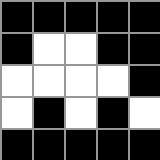[["black", "black", "black", "black", "black"], ["black", "white", "white", "black", "black"], ["white", "white", "white", "white", "black"], ["white", "black", "white", "black", "white"], ["black", "black", "black", "black", "black"]]